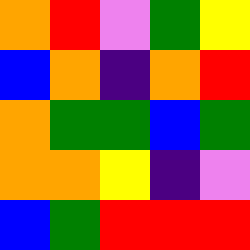[["orange", "red", "violet", "green", "yellow"], ["blue", "orange", "indigo", "orange", "red"], ["orange", "green", "green", "blue", "green"], ["orange", "orange", "yellow", "indigo", "violet"], ["blue", "green", "red", "red", "red"]]